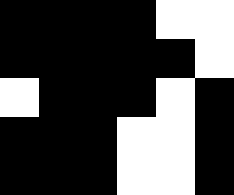[["black", "black", "black", "black", "white", "white"], ["black", "black", "black", "black", "black", "white"], ["white", "black", "black", "black", "white", "black"], ["black", "black", "black", "white", "white", "black"], ["black", "black", "black", "white", "white", "black"]]